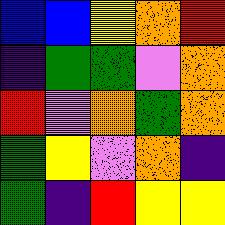[["blue", "blue", "yellow", "orange", "red"], ["indigo", "green", "green", "violet", "orange"], ["red", "violet", "orange", "green", "orange"], ["green", "yellow", "violet", "orange", "indigo"], ["green", "indigo", "red", "yellow", "yellow"]]